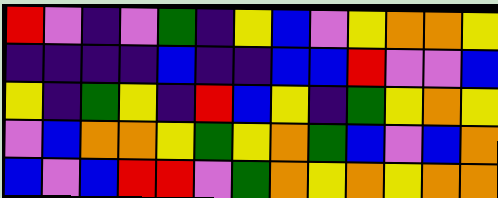[["red", "violet", "indigo", "violet", "green", "indigo", "yellow", "blue", "violet", "yellow", "orange", "orange", "yellow"], ["indigo", "indigo", "indigo", "indigo", "blue", "indigo", "indigo", "blue", "blue", "red", "violet", "violet", "blue"], ["yellow", "indigo", "green", "yellow", "indigo", "red", "blue", "yellow", "indigo", "green", "yellow", "orange", "yellow"], ["violet", "blue", "orange", "orange", "yellow", "green", "yellow", "orange", "green", "blue", "violet", "blue", "orange"], ["blue", "violet", "blue", "red", "red", "violet", "green", "orange", "yellow", "orange", "yellow", "orange", "orange"]]